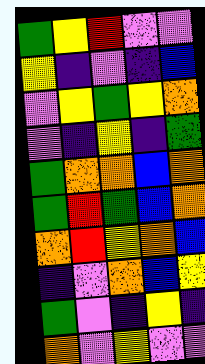[["green", "yellow", "red", "violet", "violet"], ["yellow", "indigo", "violet", "indigo", "blue"], ["violet", "yellow", "green", "yellow", "orange"], ["violet", "indigo", "yellow", "indigo", "green"], ["green", "orange", "orange", "blue", "orange"], ["green", "red", "green", "blue", "orange"], ["orange", "red", "yellow", "orange", "blue"], ["indigo", "violet", "orange", "blue", "yellow"], ["green", "violet", "indigo", "yellow", "indigo"], ["orange", "violet", "yellow", "violet", "violet"]]